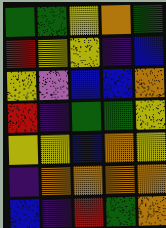[["green", "green", "yellow", "orange", "green"], ["red", "yellow", "yellow", "indigo", "blue"], ["yellow", "violet", "blue", "blue", "orange"], ["red", "indigo", "green", "green", "yellow"], ["yellow", "yellow", "blue", "orange", "yellow"], ["indigo", "orange", "orange", "orange", "orange"], ["blue", "indigo", "red", "green", "orange"]]